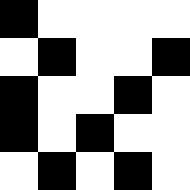[["black", "white", "white", "white", "white"], ["white", "black", "white", "white", "black"], ["black", "white", "white", "black", "white"], ["black", "white", "black", "white", "white"], ["white", "black", "white", "black", "white"]]